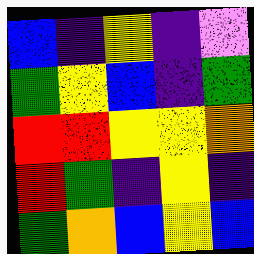[["blue", "indigo", "yellow", "indigo", "violet"], ["green", "yellow", "blue", "indigo", "green"], ["red", "red", "yellow", "yellow", "orange"], ["red", "green", "indigo", "yellow", "indigo"], ["green", "orange", "blue", "yellow", "blue"]]